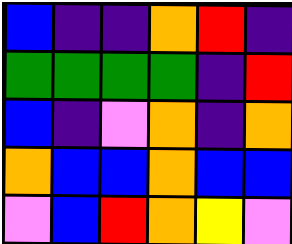[["blue", "indigo", "indigo", "orange", "red", "indigo"], ["green", "green", "green", "green", "indigo", "red"], ["blue", "indigo", "violet", "orange", "indigo", "orange"], ["orange", "blue", "blue", "orange", "blue", "blue"], ["violet", "blue", "red", "orange", "yellow", "violet"]]